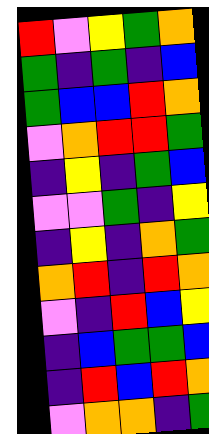[["red", "violet", "yellow", "green", "orange"], ["green", "indigo", "green", "indigo", "blue"], ["green", "blue", "blue", "red", "orange"], ["violet", "orange", "red", "red", "green"], ["indigo", "yellow", "indigo", "green", "blue"], ["violet", "violet", "green", "indigo", "yellow"], ["indigo", "yellow", "indigo", "orange", "green"], ["orange", "red", "indigo", "red", "orange"], ["violet", "indigo", "red", "blue", "yellow"], ["indigo", "blue", "green", "green", "blue"], ["indigo", "red", "blue", "red", "orange"], ["violet", "orange", "orange", "indigo", "green"]]